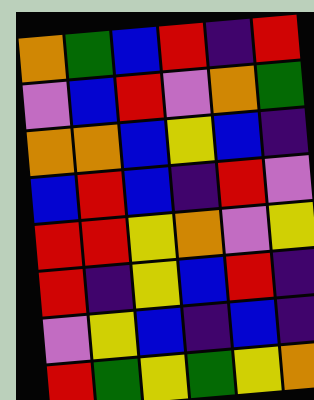[["orange", "green", "blue", "red", "indigo", "red"], ["violet", "blue", "red", "violet", "orange", "green"], ["orange", "orange", "blue", "yellow", "blue", "indigo"], ["blue", "red", "blue", "indigo", "red", "violet"], ["red", "red", "yellow", "orange", "violet", "yellow"], ["red", "indigo", "yellow", "blue", "red", "indigo"], ["violet", "yellow", "blue", "indigo", "blue", "indigo"], ["red", "green", "yellow", "green", "yellow", "orange"]]